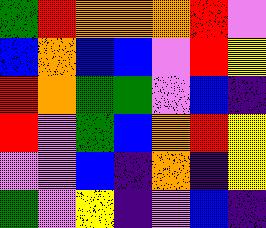[["green", "red", "orange", "orange", "orange", "red", "violet"], ["blue", "orange", "blue", "blue", "violet", "red", "yellow"], ["red", "orange", "green", "green", "violet", "blue", "indigo"], ["red", "violet", "green", "blue", "orange", "red", "yellow"], ["violet", "violet", "blue", "indigo", "orange", "indigo", "yellow"], ["green", "violet", "yellow", "indigo", "violet", "blue", "indigo"]]